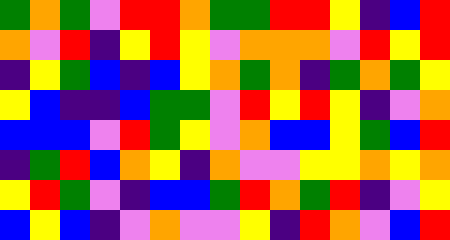[["green", "orange", "green", "violet", "red", "red", "orange", "green", "green", "red", "red", "yellow", "indigo", "blue", "red"], ["orange", "violet", "red", "indigo", "yellow", "red", "yellow", "violet", "orange", "orange", "orange", "violet", "red", "yellow", "red"], ["indigo", "yellow", "green", "blue", "indigo", "blue", "yellow", "orange", "green", "orange", "indigo", "green", "orange", "green", "yellow"], ["yellow", "blue", "indigo", "indigo", "blue", "green", "green", "violet", "red", "yellow", "red", "yellow", "indigo", "violet", "orange"], ["blue", "blue", "blue", "violet", "red", "green", "yellow", "violet", "orange", "blue", "blue", "yellow", "green", "blue", "red"], ["indigo", "green", "red", "blue", "orange", "yellow", "indigo", "orange", "violet", "violet", "yellow", "yellow", "orange", "yellow", "orange"], ["yellow", "red", "green", "violet", "indigo", "blue", "blue", "green", "red", "orange", "green", "red", "indigo", "violet", "yellow"], ["blue", "yellow", "blue", "indigo", "violet", "orange", "violet", "violet", "yellow", "indigo", "red", "orange", "violet", "blue", "red"]]